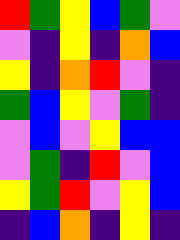[["red", "green", "yellow", "blue", "green", "violet"], ["violet", "indigo", "yellow", "indigo", "orange", "blue"], ["yellow", "indigo", "orange", "red", "violet", "indigo"], ["green", "blue", "yellow", "violet", "green", "indigo"], ["violet", "blue", "violet", "yellow", "blue", "blue"], ["violet", "green", "indigo", "red", "violet", "blue"], ["yellow", "green", "red", "violet", "yellow", "blue"], ["indigo", "blue", "orange", "indigo", "yellow", "indigo"]]